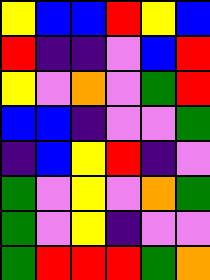[["yellow", "blue", "blue", "red", "yellow", "blue"], ["red", "indigo", "indigo", "violet", "blue", "red"], ["yellow", "violet", "orange", "violet", "green", "red"], ["blue", "blue", "indigo", "violet", "violet", "green"], ["indigo", "blue", "yellow", "red", "indigo", "violet"], ["green", "violet", "yellow", "violet", "orange", "green"], ["green", "violet", "yellow", "indigo", "violet", "violet"], ["green", "red", "red", "red", "green", "orange"]]